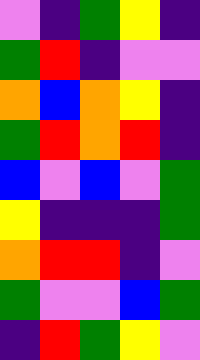[["violet", "indigo", "green", "yellow", "indigo"], ["green", "red", "indigo", "violet", "violet"], ["orange", "blue", "orange", "yellow", "indigo"], ["green", "red", "orange", "red", "indigo"], ["blue", "violet", "blue", "violet", "green"], ["yellow", "indigo", "indigo", "indigo", "green"], ["orange", "red", "red", "indigo", "violet"], ["green", "violet", "violet", "blue", "green"], ["indigo", "red", "green", "yellow", "violet"]]